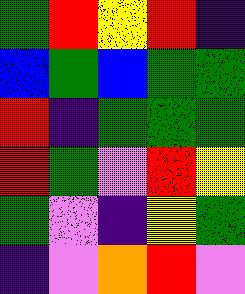[["green", "red", "yellow", "red", "indigo"], ["blue", "green", "blue", "green", "green"], ["red", "indigo", "green", "green", "green"], ["red", "green", "violet", "red", "yellow"], ["green", "violet", "indigo", "yellow", "green"], ["indigo", "violet", "orange", "red", "violet"]]